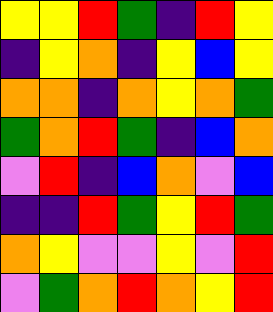[["yellow", "yellow", "red", "green", "indigo", "red", "yellow"], ["indigo", "yellow", "orange", "indigo", "yellow", "blue", "yellow"], ["orange", "orange", "indigo", "orange", "yellow", "orange", "green"], ["green", "orange", "red", "green", "indigo", "blue", "orange"], ["violet", "red", "indigo", "blue", "orange", "violet", "blue"], ["indigo", "indigo", "red", "green", "yellow", "red", "green"], ["orange", "yellow", "violet", "violet", "yellow", "violet", "red"], ["violet", "green", "orange", "red", "orange", "yellow", "red"]]